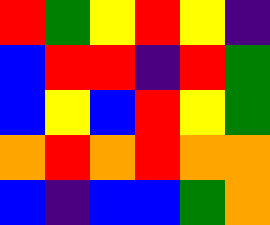[["red", "green", "yellow", "red", "yellow", "indigo"], ["blue", "red", "red", "indigo", "red", "green"], ["blue", "yellow", "blue", "red", "yellow", "green"], ["orange", "red", "orange", "red", "orange", "orange"], ["blue", "indigo", "blue", "blue", "green", "orange"]]